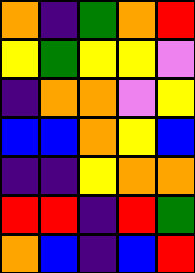[["orange", "indigo", "green", "orange", "red"], ["yellow", "green", "yellow", "yellow", "violet"], ["indigo", "orange", "orange", "violet", "yellow"], ["blue", "blue", "orange", "yellow", "blue"], ["indigo", "indigo", "yellow", "orange", "orange"], ["red", "red", "indigo", "red", "green"], ["orange", "blue", "indigo", "blue", "red"]]